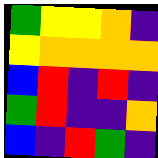[["green", "yellow", "yellow", "orange", "indigo"], ["yellow", "orange", "orange", "orange", "orange"], ["blue", "red", "indigo", "red", "indigo"], ["green", "red", "indigo", "indigo", "orange"], ["blue", "indigo", "red", "green", "indigo"]]